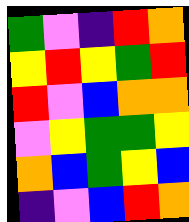[["green", "violet", "indigo", "red", "orange"], ["yellow", "red", "yellow", "green", "red"], ["red", "violet", "blue", "orange", "orange"], ["violet", "yellow", "green", "green", "yellow"], ["orange", "blue", "green", "yellow", "blue"], ["indigo", "violet", "blue", "red", "orange"]]